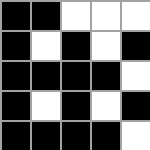[["black", "black", "white", "white", "white"], ["black", "white", "black", "white", "black"], ["black", "black", "black", "black", "white"], ["black", "white", "black", "white", "black"], ["black", "black", "black", "black", "white"]]